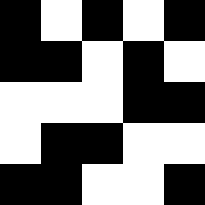[["black", "white", "black", "white", "black"], ["black", "black", "white", "black", "white"], ["white", "white", "white", "black", "black"], ["white", "black", "black", "white", "white"], ["black", "black", "white", "white", "black"]]